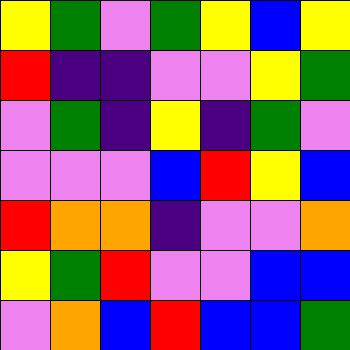[["yellow", "green", "violet", "green", "yellow", "blue", "yellow"], ["red", "indigo", "indigo", "violet", "violet", "yellow", "green"], ["violet", "green", "indigo", "yellow", "indigo", "green", "violet"], ["violet", "violet", "violet", "blue", "red", "yellow", "blue"], ["red", "orange", "orange", "indigo", "violet", "violet", "orange"], ["yellow", "green", "red", "violet", "violet", "blue", "blue"], ["violet", "orange", "blue", "red", "blue", "blue", "green"]]